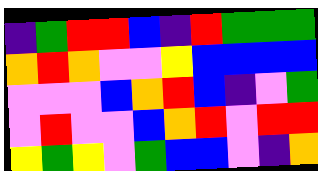[["indigo", "green", "red", "red", "blue", "indigo", "red", "green", "green", "green"], ["orange", "red", "orange", "violet", "violet", "yellow", "blue", "blue", "blue", "blue"], ["violet", "violet", "violet", "blue", "orange", "red", "blue", "indigo", "violet", "green"], ["violet", "red", "violet", "violet", "blue", "orange", "red", "violet", "red", "red"], ["yellow", "green", "yellow", "violet", "green", "blue", "blue", "violet", "indigo", "orange"]]